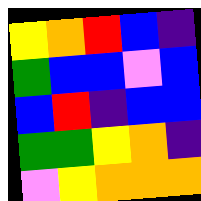[["yellow", "orange", "red", "blue", "indigo"], ["green", "blue", "blue", "violet", "blue"], ["blue", "red", "indigo", "blue", "blue"], ["green", "green", "yellow", "orange", "indigo"], ["violet", "yellow", "orange", "orange", "orange"]]